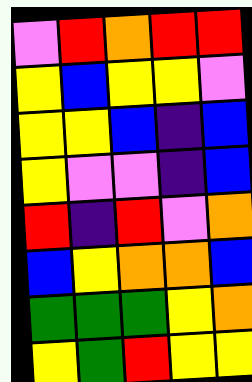[["violet", "red", "orange", "red", "red"], ["yellow", "blue", "yellow", "yellow", "violet"], ["yellow", "yellow", "blue", "indigo", "blue"], ["yellow", "violet", "violet", "indigo", "blue"], ["red", "indigo", "red", "violet", "orange"], ["blue", "yellow", "orange", "orange", "blue"], ["green", "green", "green", "yellow", "orange"], ["yellow", "green", "red", "yellow", "yellow"]]